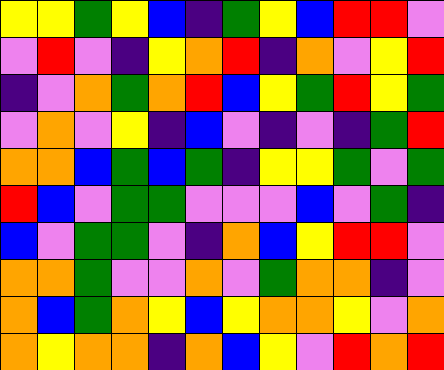[["yellow", "yellow", "green", "yellow", "blue", "indigo", "green", "yellow", "blue", "red", "red", "violet"], ["violet", "red", "violet", "indigo", "yellow", "orange", "red", "indigo", "orange", "violet", "yellow", "red"], ["indigo", "violet", "orange", "green", "orange", "red", "blue", "yellow", "green", "red", "yellow", "green"], ["violet", "orange", "violet", "yellow", "indigo", "blue", "violet", "indigo", "violet", "indigo", "green", "red"], ["orange", "orange", "blue", "green", "blue", "green", "indigo", "yellow", "yellow", "green", "violet", "green"], ["red", "blue", "violet", "green", "green", "violet", "violet", "violet", "blue", "violet", "green", "indigo"], ["blue", "violet", "green", "green", "violet", "indigo", "orange", "blue", "yellow", "red", "red", "violet"], ["orange", "orange", "green", "violet", "violet", "orange", "violet", "green", "orange", "orange", "indigo", "violet"], ["orange", "blue", "green", "orange", "yellow", "blue", "yellow", "orange", "orange", "yellow", "violet", "orange"], ["orange", "yellow", "orange", "orange", "indigo", "orange", "blue", "yellow", "violet", "red", "orange", "red"]]